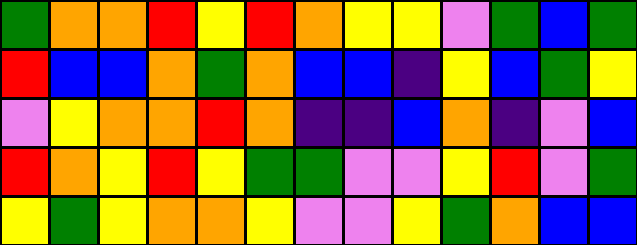[["green", "orange", "orange", "red", "yellow", "red", "orange", "yellow", "yellow", "violet", "green", "blue", "green"], ["red", "blue", "blue", "orange", "green", "orange", "blue", "blue", "indigo", "yellow", "blue", "green", "yellow"], ["violet", "yellow", "orange", "orange", "red", "orange", "indigo", "indigo", "blue", "orange", "indigo", "violet", "blue"], ["red", "orange", "yellow", "red", "yellow", "green", "green", "violet", "violet", "yellow", "red", "violet", "green"], ["yellow", "green", "yellow", "orange", "orange", "yellow", "violet", "violet", "yellow", "green", "orange", "blue", "blue"]]